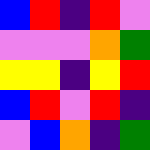[["blue", "red", "indigo", "red", "violet"], ["violet", "violet", "violet", "orange", "green"], ["yellow", "yellow", "indigo", "yellow", "red"], ["blue", "red", "violet", "red", "indigo"], ["violet", "blue", "orange", "indigo", "green"]]